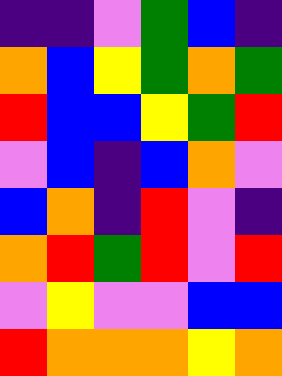[["indigo", "indigo", "violet", "green", "blue", "indigo"], ["orange", "blue", "yellow", "green", "orange", "green"], ["red", "blue", "blue", "yellow", "green", "red"], ["violet", "blue", "indigo", "blue", "orange", "violet"], ["blue", "orange", "indigo", "red", "violet", "indigo"], ["orange", "red", "green", "red", "violet", "red"], ["violet", "yellow", "violet", "violet", "blue", "blue"], ["red", "orange", "orange", "orange", "yellow", "orange"]]